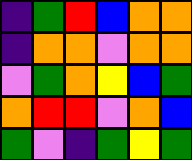[["indigo", "green", "red", "blue", "orange", "orange"], ["indigo", "orange", "orange", "violet", "orange", "orange"], ["violet", "green", "orange", "yellow", "blue", "green"], ["orange", "red", "red", "violet", "orange", "blue"], ["green", "violet", "indigo", "green", "yellow", "green"]]